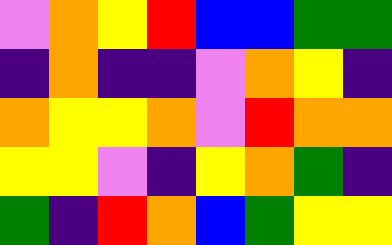[["violet", "orange", "yellow", "red", "blue", "blue", "green", "green"], ["indigo", "orange", "indigo", "indigo", "violet", "orange", "yellow", "indigo"], ["orange", "yellow", "yellow", "orange", "violet", "red", "orange", "orange"], ["yellow", "yellow", "violet", "indigo", "yellow", "orange", "green", "indigo"], ["green", "indigo", "red", "orange", "blue", "green", "yellow", "yellow"]]